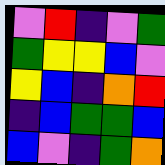[["violet", "red", "indigo", "violet", "green"], ["green", "yellow", "yellow", "blue", "violet"], ["yellow", "blue", "indigo", "orange", "red"], ["indigo", "blue", "green", "green", "blue"], ["blue", "violet", "indigo", "green", "orange"]]